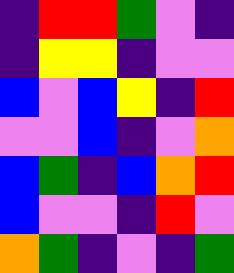[["indigo", "red", "red", "green", "violet", "indigo"], ["indigo", "yellow", "yellow", "indigo", "violet", "violet"], ["blue", "violet", "blue", "yellow", "indigo", "red"], ["violet", "violet", "blue", "indigo", "violet", "orange"], ["blue", "green", "indigo", "blue", "orange", "red"], ["blue", "violet", "violet", "indigo", "red", "violet"], ["orange", "green", "indigo", "violet", "indigo", "green"]]